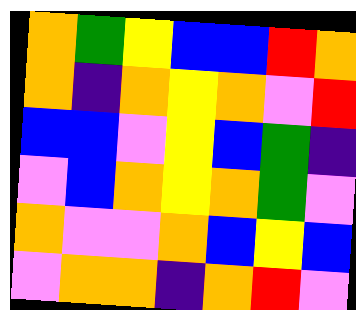[["orange", "green", "yellow", "blue", "blue", "red", "orange"], ["orange", "indigo", "orange", "yellow", "orange", "violet", "red"], ["blue", "blue", "violet", "yellow", "blue", "green", "indigo"], ["violet", "blue", "orange", "yellow", "orange", "green", "violet"], ["orange", "violet", "violet", "orange", "blue", "yellow", "blue"], ["violet", "orange", "orange", "indigo", "orange", "red", "violet"]]